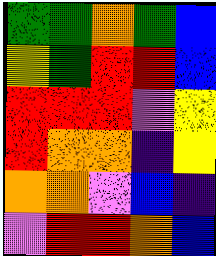[["green", "green", "orange", "green", "blue"], ["yellow", "green", "red", "red", "blue"], ["red", "red", "red", "violet", "yellow"], ["red", "orange", "orange", "indigo", "yellow"], ["orange", "orange", "violet", "blue", "indigo"], ["violet", "red", "red", "orange", "blue"]]